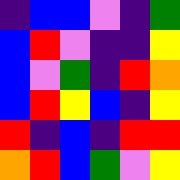[["indigo", "blue", "blue", "violet", "indigo", "green"], ["blue", "red", "violet", "indigo", "indigo", "yellow"], ["blue", "violet", "green", "indigo", "red", "orange"], ["blue", "red", "yellow", "blue", "indigo", "yellow"], ["red", "indigo", "blue", "indigo", "red", "red"], ["orange", "red", "blue", "green", "violet", "yellow"]]